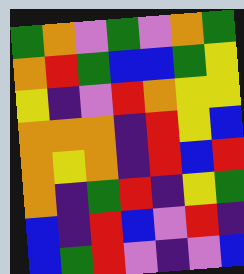[["green", "orange", "violet", "green", "violet", "orange", "green"], ["orange", "red", "green", "blue", "blue", "green", "yellow"], ["yellow", "indigo", "violet", "red", "orange", "yellow", "yellow"], ["orange", "orange", "orange", "indigo", "red", "yellow", "blue"], ["orange", "yellow", "orange", "indigo", "red", "blue", "red"], ["orange", "indigo", "green", "red", "indigo", "yellow", "green"], ["blue", "indigo", "red", "blue", "violet", "red", "indigo"], ["blue", "green", "red", "violet", "indigo", "violet", "blue"]]